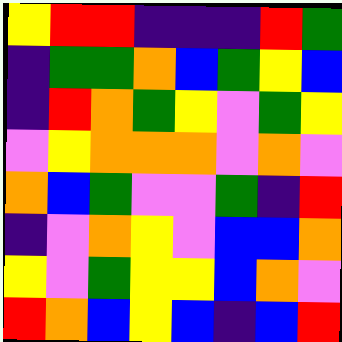[["yellow", "red", "red", "indigo", "indigo", "indigo", "red", "green"], ["indigo", "green", "green", "orange", "blue", "green", "yellow", "blue"], ["indigo", "red", "orange", "green", "yellow", "violet", "green", "yellow"], ["violet", "yellow", "orange", "orange", "orange", "violet", "orange", "violet"], ["orange", "blue", "green", "violet", "violet", "green", "indigo", "red"], ["indigo", "violet", "orange", "yellow", "violet", "blue", "blue", "orange"], ["yellow", "violet", "green", "yellow", "yellow", "blue", "orange", "violet"], ["red", "orange", "blue", "yellow", "blue", "indigo", "blue", "red"]]